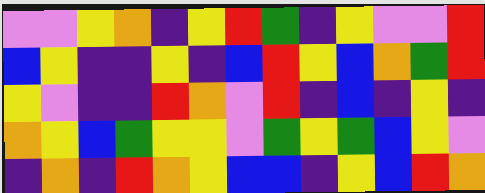[["violet", "violet", "yellow", "orange", "indigo", "yellow", "red", "green", "indigo", "yellow", "violet", "violet", "red"], ["blue", "yellow", "indigo", "indigo", "yellow", "indigo", "blue", "red", "yellow", "blue", "orange", "green", "red"], ["yellow", "violet", "indigo", "indigo", "red", "orange", "violet", "red", "indigo", "blue", "indigo", "yellow", "indigo"], ["orange", "yellow", "blue", "green", "yellow", "yellow", "violet", "green", "yellow", "green", "blue", "yellow", "violet"], ["indigo", "orange", "indigo", "red", "orange", "yellow", "blue", "blue", "indigo", "yellow", "blue", "red", "orange"]]